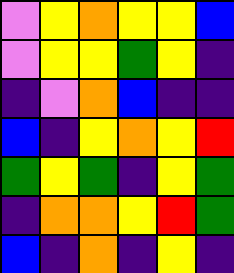[["violet", "yellow", "orange", "yellow", "yellow", "blue"], ["violet", "yellow", "yellow", "green", "yellow", "indigo"], ["indigo", "violet", "orange", "blue", "indigo", "indigo"], ["blue", "indigo", "yellow", "orange", "yellow", "red"], ["green", "yellow", "green", "indigo", "yellow", "green"], ["indigo", "orange", "orange", "yellow", "red", "green"], ["blue", "indigo", "orange", "indigo", "yellow", "indigo"]]